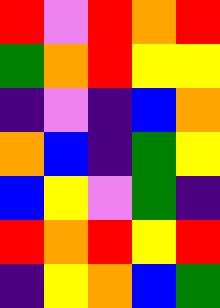[["red", "violet", "red", "orange", "red"], ["green", "orange", "red", "yellow", "yellow"], ["indigo", "violet", "indigo", "blue", "orange"], ["orange", "blue", "indigo", "green", "yellow"], ["blue", "yellow", "violet", "green", "indigo"], ["red", "orange", "red", "yellow", "red"], ["indigo", "yellow", "orange", "blue", "green"]]